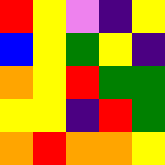[["red", "yellow", "violet", "indigo", "yellow"], ["blue", "yellow", "green", "yellow", "indigo"], ["orange", "yellow", "red", "green", "green"], ["yellow", "yellow", "indigo", "red", "green"], ["orange", "red", "orange", "orange", "yellow"]]